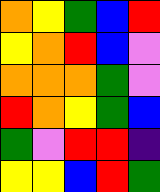[["orange", "yellow", "green", "blue", "red"], ["yellow", "orange", "red", "blue", "violet"], ["orange", "orange", "orange", "green", "violet"], ["red", "orange", "yellow", "green", "blue"], ["green", "violet", "red", "red", "indigo"], ["yellow", "yellow", "blue", "red", "green"]]